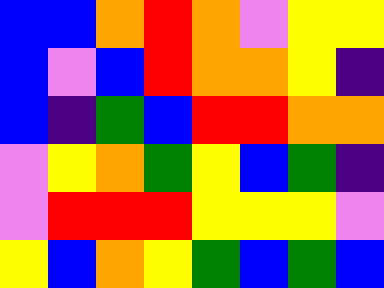[["blue", "blue", "orange", "red", "orange", "violet", "yellow", "yellow"], ["blue", "violet", "blue", "red", "orange", "orange", "yellow", "indigo"], ["blue", "indigo", "green", "blue", "red", "red", "orange", "orange"], ["violet", "yellow", "orange", "green", "yellow", "blue", "green", "indigo"], ["violet", "red", "red", "red", "yellow", "yellow", "yellow", "violet"], ["yellow", "blue", "orange", "yellow", "green", "blue", "green", "blue"]]